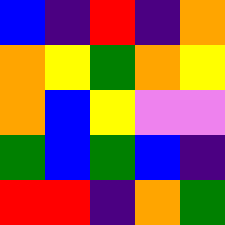[["blue", "indigo", "red", "indigo", "orange"], ["orange", "yellow", "green", "orange", "yellow"], ["orange", "blue", "yellow", "violet", "violet"], ["green", "blue", "green", "blue", "indigo"], ["red", "red", "indigo", "orange", "green"]]